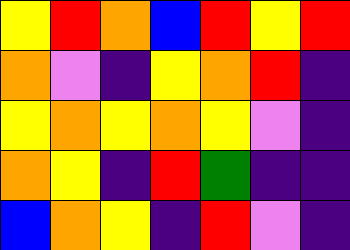[["yellow", "red", "orange", "blue", "red", "yellow", "red"], ["orange", "violet", "indigo", "yellow", "orange", "red", "indigo"], ["yellow", "orange", "yellow", "orange", "yellow", "violet", "indigo"], ["orange", "yellow", "indigo", "red", "green", "indigo", "indigo"], ["blue", "orange", "yellow", "indigo", "red", "violet", "indigo"]]